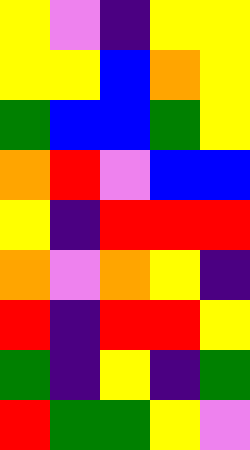[["yellow", "violet", "indigo", "yellow", "yellow"], ["yellow", "yellow", "blue", "orange", "yellow"], ["green", "blue", "blue", "green", "yellow"], ["orange", "red", "violet", "blue", "blue"], ["yellow", "indigo", "red", "red", "red"], ["orange", "violet", "orange", "yellow", "indigo"], ["red", "indigo", "red", "red", "yellow"], ["green", "indigo", "yellow", "indigo", "green"], ["red", "green", "green", "yellow", "violet"]]